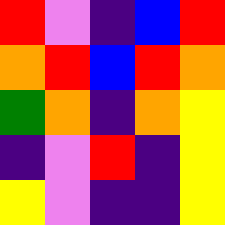[["red", "violet", "indigo", "blue", "red"], ["orange", "red", "blue", "red", "orange"], ["green", "orange", "indigo", "orange", "yellow"], ["indigo", "violet", "red", "indigo", "yellow"], ["yellow", "violet", "indigo", "indigo", "yellow"]]